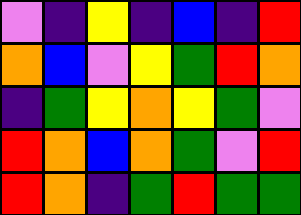[["violet", "indigo", "yellow", "indigo", "blue", "indigo", "red"], ["orange", "blue", "violet", "yellow", "green", "red", "orange"], ["indigo", "green", "yellow", "orange", "yellow", "green", "violet"], ["red", "orange", "blue", "orange", "green", "violet", "red"], ["red", "orange", "indigo", "green", "red", "green", "green"]]